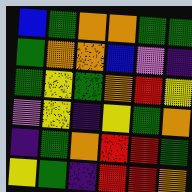[["blue", "green", "orange", "orange", "green", "green"], ["green", "orange", "orange", "blue", "violet", "indigo"], ["green", "yellow", "green", "orange", "red", "yellow"], ["violet", "yellow", "indigo", "yellow", "green", "orange"], ["indigo", "green", "orange", "red", "red", "green"], ["yellow", "green", "indigo", "red", "red", "orange"]]